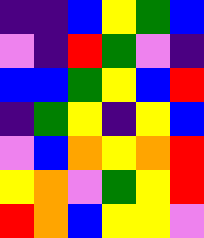[["indigo", "indigo", "blue", "yellow", "green", "blue"], ["violet", "indigo", "red", "green", "violet", "indigo"], ["blue", "blue", "green", "yellow", "blue", "red"], ["indigo", "green", "yellow", "indigo", "yellow", "blue"], ["violet", "blue", "orange", "yellow", "orange", "red"], ["yellow", "orange", "violet", "green", "yellow", "red"], ["red", "orange", "blue", "yellow", "yellow", "violet"]]